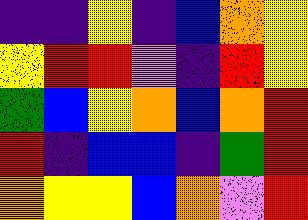[["indigo", "indigo", "yellow", "indigo", "blue", "orange", "yellow"], ["yellow", "red", "red", "violet", "indigo", "red", "yellow"], ["green", "blue", "yellow", "orange", "blue", "orange", "red"], ["red", "indigo", "blue", "blue", "indigo", "green", "red"], ["orange", "yellow", "yellow", "blue", "orange", "violet", "red"]]